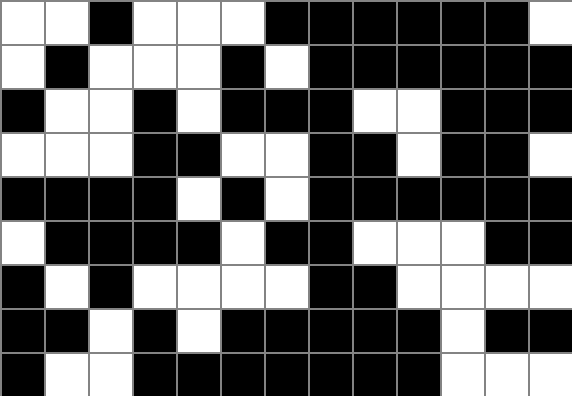[["white", "white", "black", "white", "white", "white", "black", "black", "black", "black", "black", "black", "white"], ["white", "black", "white", "white", "white", "black", "white", "black", "black", "black", "black", "black", "black"], ["black", "white", "white", "black", "white", "black", "black", "black", "white", "white", "black", "black", "black"], ["white", "white", "white", "black", "black", "white", "white", "black", "black", "white", "black", "black", "white"], ["black", "black", "black", "black", "white", "black", "white", "black", "black", "black", "black", "black", "black"], ["white", "black", "black", "black", "black", "white", "black", "black", "white", "white", "white", "black", "black"], ["black", "white", "black", "white", "white", "white", "white", "black", "black", "white", "white", "white", "white"], ["black", "black", "white", "black", "white", "black", "black", "black", "black", "black", "white", "black", "black"], ["black", "white", "white", "black", "black", "black", "black", "black", "black", "black", "white", "white", "white"]]